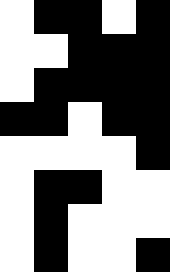[["white", "black", "black", "white", "black"], ["white", "white", "black", "black", "black"], ["white", "black", "black", "black", "black"], ["black", "black", "white", "black", "black"], ["white", "white", "white", "white", "black"], ["white", "black", "black", "white", "white"], ["white", "black", "white", "white", "white"], ["white", "black", "white", "white", "black"]]